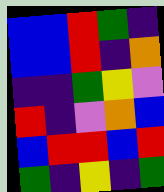[["blue", "blue", "red", "green", "indigo"], ["blue", "blue", "red", "indigo", "orange"], ["indigo", "indigo", "green", "yellow", "violet"], ["red", "indigo", "violet", "orange", "blue"], ["blue", "red", "red", "blue", "red"], ["green", "indigo", "yellow", "indigo", "green"]]